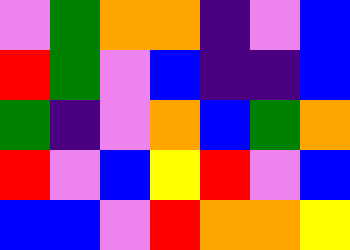[["violet", "green", "orange", "orange", "indigo", "violet", "blue"], ["red", "green", "violet", "blue", "indigo", "indigo", "blue"], ["green", "indigo", "violet", "orange", "blue", "green", "orange"], ["red", "violet", "blue", "yellow", "red", "violet", "blue"], ["blue", "blue", "violet", "red", "orange", "orange", "yellow"]]